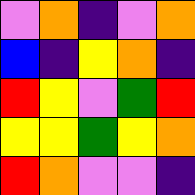[["violet", "orange", "indigo", "violet", "orange"], ["blue", "indigo", "yellow", "orange", "indigo"], ["red", "yellow", "violet", "green", "red"], ["yellow", "yellow", "green", "yellow", "orange"], ["red", "orange", "violet", "violet", "indigo"]]